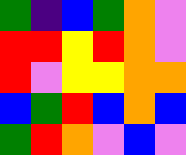[["green", "indigo", "blue", "green", "orange", "violet"], ["red", "red", "yellow", "red", "orange", "violet"], ["red", "violet", "yellow", "yellow", "orange", "orange"], ["blue", "green", "red", "blue", "orange", "blue"], ["green", "red", "orange", "violet", "blue", "violet"]]